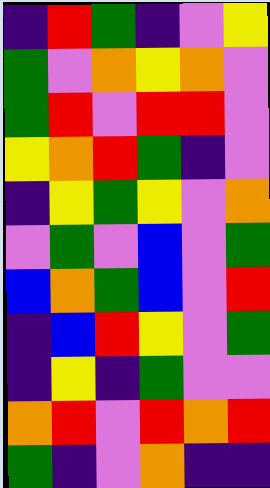[["indigo", "red", "green", "indigo", "violet", "yellow"], ["green", "violet", "orange", "yellow", "orange", "violet"], ["green", "red", "violet", "red", "red", "violet"], ["yellow", "orange", "red", "green", "indigo", "violet"], ["indigo", "yellow", "green", "yellow", "violet", "orange"], ["violet", "green", "violet", "blue", "violet", "green"], ["blue", "orange", "green", "blue", "violet", "red"], ["indigo", "blue", "red", "yellow", "violet", "green"], ["indigo", "yellow", "indigo", "green", "violet", "violet"], ["orange", "red", "violet", "red", "orange", "red"], ["green", "indigo", "violet", "orange", "indigo", "indigo"]]